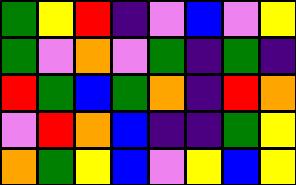[["green", "yellow", "red", "indigo", "violet", "blue", "violet", "yellow"], ["green", "violet", "orange", "violet", "green", "indigo", "green", "indigo"], ["red", "green", "blue", "green", "orange", "indigo", "red", "orange"], ["violet", "red", "orange", "blue", "indigo", "indigo", "green", "yellow"], ["orange", "green", "yellow", "blue", "violet", "yellow", "blue", "yellow"]]